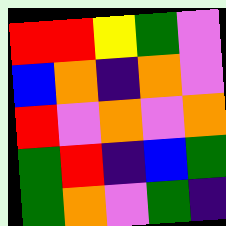[["red", "red", "yellow", "green", "violet"], ["blue", "orange", "indigo", "orange", "violet"], ["red", "violet", "orange", "violet", "orange"], ["green", "red", "indigo", "blue", "green"], ["green", "orange", "violet", "green", "indigo"]]